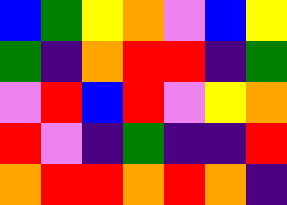[["blue", "green", "yellow", "orange", "violet", "blue", "yellow"], ["green", "indigo", "orange", "red", "red", "indigo", "green"], ["violet", "red", "blue", "red", "violet", "yellow", "orange"], ["red", "violet", "indigo", "green", "indigo", "indigo", "red"], ["orange", "red", "red", "orange", "red", "orange", "indigo"]]